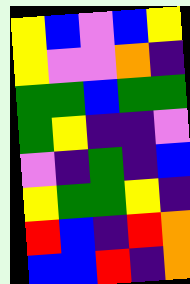[["yellow", "blue", "violet", "blue", "yellow"], ["yellow", "violet", "violet", "orange", "indigo"], ["green", "green", "blue", "green", "green"], ["green", "yellow", "indigo", "indigo", "violet"], ["violet", "indigo", "green", "indigo", "blue"], ["yellow", "green", "green", "yellow", "indigo"], ["red", "blue", "indigo", "red", "orange"], ["blue", "blue", "red", "indigo", "orange"]]